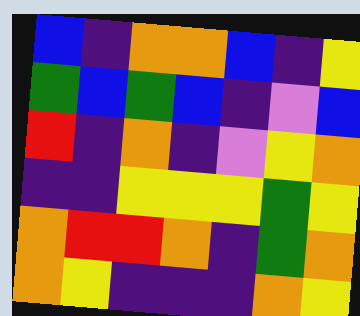[["blue", "indigo", "orange", "orange", "blue", "indigo", "yellow"], ["green", "blue", "green", "blue", "indigo", "violet", "blue"], ["red", "indigo", "orange", "indigo", "violet", "yellow", "orange"], ["indigo", "indigo", "yellow", "yellow", "yellow", "green", "yellow"], ["orange", "red", "red", "orange", "indigo", "green", "orange"], ["orange", "yellow", "indigo", "indigo", "indigo", "orange", "yellow"]]